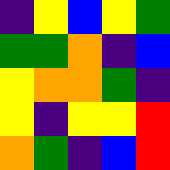[["indigo", "yellow", "blue", "yellow", "green"], ["green", "green", "orange", "indigo", "blue"], ["yellow", "orange", "orange", "green", "indigo"], ["yellow", "indigo", "yellow", "yellow", "red"], ["orange", "green", "indigo", "blue", "red"]]